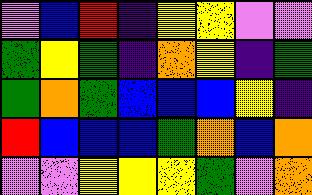[["violet", "blue", "red", "indigo", "yellow", "yellow", "violet", "violet"], ["green", "yellow", "green", "indigo", "orange", "yellow", "indigo", "green"], ["green", "orange", "green", "blue", "blue", "blue", "yellow", "indigo"], ["red", "blue", "blue", "blue", "green", "orange", "blue", "orange"], ["violet", "violet", "yellow", "yellow", "yellow", "green", "violet", "orange"]]